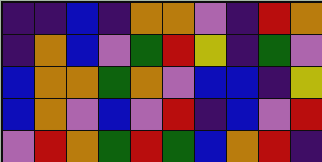[["indigo", "indigo", "blue", "indigo", "orange", "orange", "violet", "indigo", "red", "orange"], ["indigo", "orange", "blue", "violet", "green", "red", "yellow", "indigo", "green", "violet"], ["blue", "orange", "orange", "green", "orange", "violet", "blue", "blue", "indigo", "yellow"], ["blue", "orange", "violet", "blue", "violet", "red", "indigo", "blue", "violet", "red"], ["violet", "red", "orange", "green", "red", "green", "blue", "orange", "red", "indigo"]]